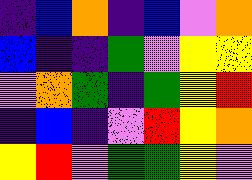[["indigo", "blue", "orange", "indigo", "blue", "violet", "orange"], ["blue", "indigo", "indigo", "green", "violet", "yellow", "yellow"], ["violet", "orange", "green", "indigo", "green", "yellow", "red"], ["indigo", "blue", "indigo", "violet", "red", "yellow", "orange"], ["yellow", "red", "violet", "green", "green", "yellow", "violet"]]